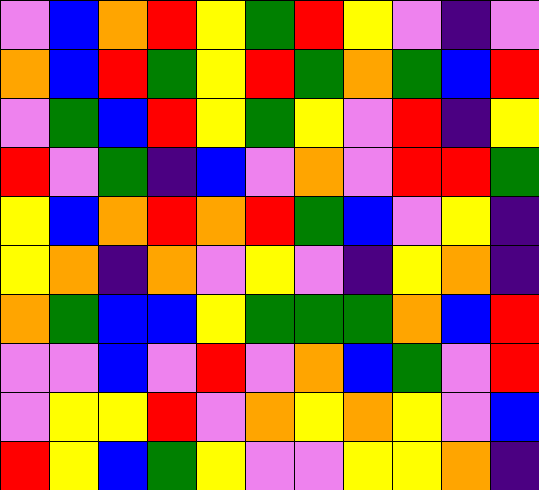[["violet", "blue", "orange", "red", "yellow", "green", "red", "yellow", "violet", "indigo", "violet"], ["orange", "blue", "red", "green", "yellow", "red", "green", "orange", "green", "blue", "red"], ["violet", "green", "blue", "red", "yellow", "green", "yellow", "violet", "red", "indigo", "yellow"], ["red", "violet", "green", "indigo", "blue", "violet", "orange", "violet", "red", "red", "green"], ["yellow", "blue", "orange", "red", "orange", "red", "green", "blue", "violet", "yellow", "indigo"], ["yellow", "orange", "indigo", "orange", "violet", "yellow", "violet", "indigo", "yellow", "orange", "indigo"], ["orange", "green", "blue", "blue", "yellow", "green", "green", "green", "orange", "blue", "red"], ["violet", "violet", "blue", "violet", "red", "violet", "orange", "blue", "green", "violet", "red"], ["violet", "yellow", "yellow", "red", "violet", "orange", "yellow", "orange", "yellow", "violet", "blue"], ["red", "yellow", "blue", "green", "yellow", "violet", "violet", "yellow", "yellow", "orange", "indigo"]]